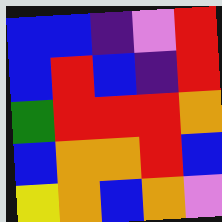[["blue", "blue", "indigo", "violet", "red"], ["blue", "red", "blue", "indigo", "red"], ["green", "red", "red", "red", "orange"], ["blue", "orange", "orange", "red", "blue"], ["yellow", "orange", "blue", "orange", "violet"]]